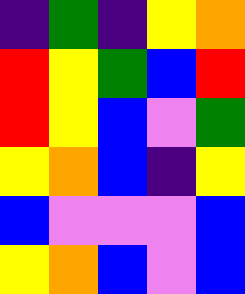[["indigo", "green", "indigo", "yellow", "orange"], ["red", "yellow", "green", "blue", "red"], ["red", "yellow", "blue", "violet", "green"], ["yellow", "orange", "blue", "indigo", "yellow"], ["blue", "violet", "violet", "violet", "blue"], ["yellow", "orange", "blue", "violet", "blue"]]